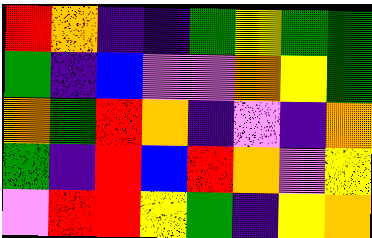[["red", "orange", "indigo", "indigo", "green", "yellow", "green", "green"], ["green", "indigo", "blue", "violet", "violet", "orange", "yellow", "green"], ["orange", "green", "red", "orange", "indigo", "violet", "indigo", "orange"], ["green", "indigo", "red", "blue", "red", "orange", "violet", "yellow"], ["violet", "red", "red", "yellow", "green", "indigo", "yellow", "orange"]]